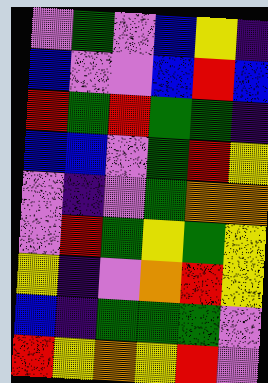[["violet", "green", "violet", "blue", "yellow", "indigo"], ["blue", "violet", "violet", "blue", "red", "blue"], ["red", "green", "red", "green", "green", "indigo"], ["blue", "blue", "violet", "green", "red", "yellow"], ["violet", "indigo", "violet", "green", "orange", "orange"], ["violet", "red", "green", "yellow", "green", "yellow"], ["yellow", "indigo", "violet", "orange", "red", "yellow"], ["blue", "indigo", "green", "green", "green", "violet"], ["red", "yellow", "orange", "yellow", "red", "violet"]]